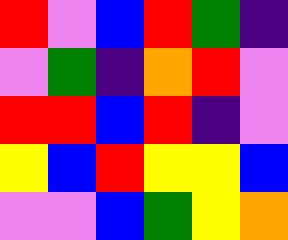[["red", "violet", "blue", "red", "green", "indigo"], ["violet", "green", "indigo", "orange", "red", "violet"], ["red", "red", "blue", "red", "indigo", "violet"], ["yellow", "blue", "red", "yellow", "yellow", "blue"], ["violet", "violet", "blue", "green", "yellow", "orange"]]